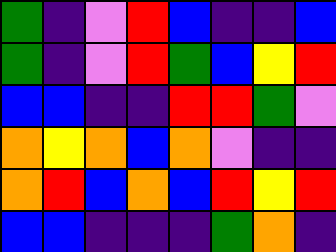[["green", "indigo", "violet", "red", "blue", "indigo", "indigo", "blue"], ["green", "indigo", "violet", "red", "green", "blue", "yellow", "red"], ["blue", "blue", "indigo", "indigo", "red", "red", "green", "violet"], ["orange", "yellow", "orange", "blue", "orange", "violet", "indigo", "indigo"], ["orange", "red", "blue", "orange", "blue", "red", "yellow", "red"], ["blue", "blue", "indigo", "indigo", "indigo", "green", "orange", "indigo"]]